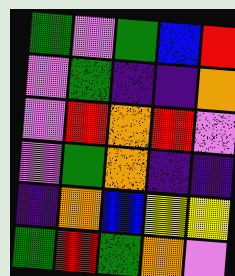[["green", "violet", "green", "blue", "red"], ["violet", "green", "indigo", "indigo", "orange"], ["violet", "red", "orange", "red", "violet"], ["violet", "green", "orange", "indigo", "indigo"], ["indigo", "orange", "blue", "yellow", "yellow"], ["green", "red", "green", "orange", "violet"]]